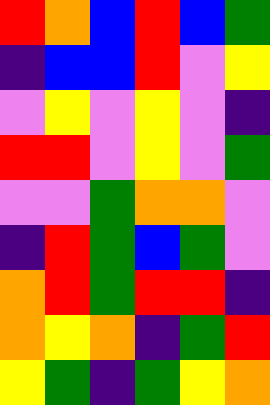[["red", "orange", "blue", "red", "blue", "green"], ["indigo", "blue", "blue", "red", "violet", "yellow"], ["violet", "yellow", "violet", "yellow", "violet", "indigo"], ["red", "red", "violet", "yellow", "violet", "green"], ["violet", "violet", "green", "orange", "orange", "violet"], ["indigo", "red", "green", "blue", "green", "violet"], ["orange", "red", "green", "red", "red", "indigo"], ["orange", "yellow", "orange", "indigo", "green", "red"], ["yellow", "green", "indigo", "green", "yellow", "orange"]]